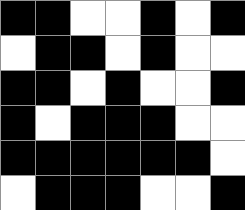[["black", "black", "white", "white", "black", "white", "black"], ["white", "black", "black", "white", "black", "white", "white"], ["black", "black", "white", "black", "white", "white", "black"], ["black", "white", "black", "black", "black", "white", "white"], ["black", "black", "black", "black", "black", "black", "white"], ["white", "black", "black", "black", "white", "white", "black"]]